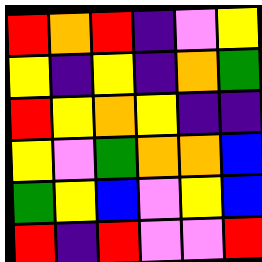[["red", "orange", "red", "indigo", "violet", "yellow"], ["yellow", "indigo", "yellow", "indigo", "orange", "green"], ["red", "yellow", "orange", "yellow", "indigo", "indigo"], ["yellow", "violet", "green", "orange", "orange", "blue"], ["green", "yellow", "blue", "violet", "yellow", "blue"], ["red", "indigo", "red", "violet", "violet", "red"]]